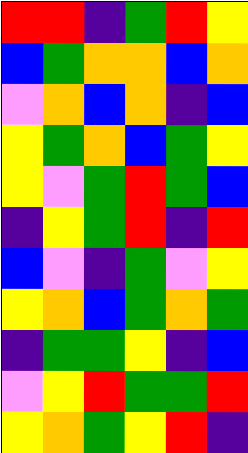[["red", "red", "indigo", "green", "red", "yellow"], ["blue", "green", "orange", "orange", "blue", "orange"], ["violet", "orange", "blue", "orange", "indigo", "blue"], ["yellow", "green", "orange", "blue", "green", "yellow"], ["yellow", "violet", "green", "red", "green", "blue"], ["indigo", "yellow", "green", "red", "indigo", "red"], ["blue", "violet", "indigo", "green", "violet", "yellow"], ["yellow", "orange", "blue", "green", "orange", "green"], ["indigo", "green", "green", "yellow", "indigo", "blue"], ["violet", "yellow", "red", "green", "green", "red"], ["yellow", "orange", "green", "yellow", "red", "indigo"]]